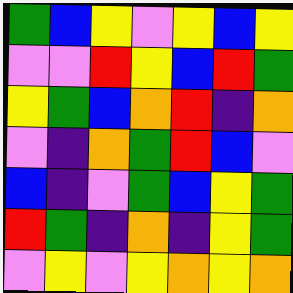[["green", "blue", "yellow", "violet", "yellow", "blue", "yellow"], ["violet", "violet", "red", "yellow", "blue", "red", "green"], ["yellow", "green", "blue", "orange", "red", "indigo", "orange"], ["violet", "indigo", "orange", "green", "red", "blue", "violet"], ["blue", "indigo", "violet", "green", "blue", "yellow", "green"], ["red", "green", "indigo", "orange", "indigo", "yellow", "green"], ["violet", "yellow", "violet", "yellow", "orange", "yellow", "orange"]]